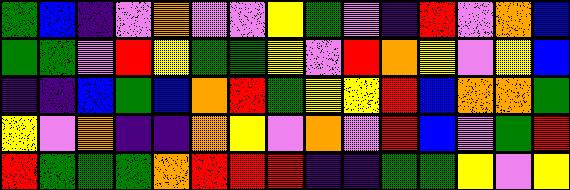[["green", "blue", "indigo", "violet", "orange", "violet", "violet", "yellow", "green", "violet", "indigo", "red", "violet", "orange", "blue"], ["green", "green", "violet", "red", "yellow", "green", "green", "yellow", "violet", "red", "orange", "yellow", "violet", "yellow", "blue"], ["indigo", "indigo", "blue", "green", "blue", "orange", "red", "green", "yellow", "yellow", "red", "blue", "orange", "orange", "green"], ["yellow", "violet", "orange", "indigo", "indigo", "orange", "yellow", "violet", "orange", "violet", "red", "blue", "violet", "green", "red"], ["red", "green", "green", "green", "orange", "red", "red", "red", "indigo", "indigo", "green", "green", "yellow", "violet", "yellow"]]